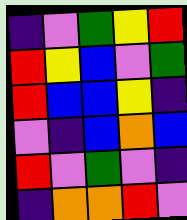[["indigo", "violet", "green", "yellow", "red"], ["red", "yellow", "blue", "violet", "green"], ["red", "blue", "blue", "yellow", "indigo"], ["violet", "indigo", "blue", "orange", "blue"], ["red", "violet", "green", "violet", "indigo"], ["indigo", "orange", "orange", "red", "violet"]]